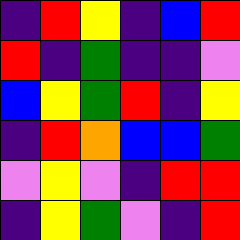[["indigo", "red", "yellow", "indigo", "blue", "red"], ["red", "indigo", "green", "indigo", "indigo", "violet"], ["blue", "yellow", "green", "red", "indigo", "yellow"], ["indigo", "red", "orange", "blue", "blue", "green"], ["violet", "yellow", "violet", "indigo", "red", "red"], ["indigo", "yellow", "green", "violet", "indigo", "red"]]